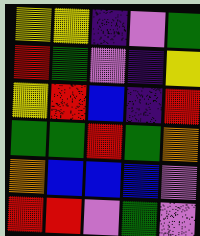[["yellow", "yellow", "indigo", "violet", "green"], ["red", "green", "violet", "indigo", "yellow"], ["yellow", "red", "blue", "indigo", "red"], ["green", "green", "red", "green", "orange"], ["orange", "blue", "blue", "blue", "violet"], ["red", "red", "violet", "green", "violet"]]